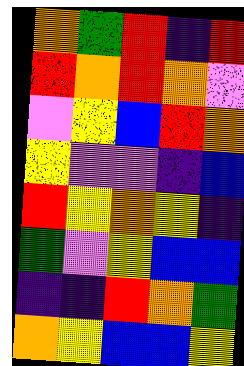[["orange", "green", "red", "indigo", "red"], ["red", "orange", "red", "orange", "violet"], ["violet", "yellow", "blue", "red", "orange"], ["yellow", "violet", "violet", "indigo", "blue"], ["red", "yellow", "orange", "yellow", "indigo"], ["green", "violet", "yellow", "blue", "blue"], ["indigo", "indigo", "red", "orange", "green"], ["orange", "yellow", "blue", "blue", "yellow"]]